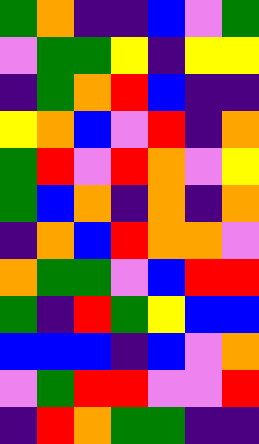[["green", "orange", "indigo", "indigo", "blue", "violet", "green"], ["violet", "green", "green", "yellow", "indigo", "yellow", "yellow"], ["indigo", "green", "orange", "red", "blue", "indigo", "indigo"], ["yellow", "orange", "blue", "violet", "red", "indigo", "orange"], ["green", "red", "violet", "red", "orange", "violet", "yellow"], ["green", "blue", "orange", "indigo", "orange", "indigo", "orange"], ["indigo", "orange", "blue", "red", "orange", "orange", "violet"], ["orange", "green", "green", "violet", "blue", "red", "red"], ["green", "indigo", "red", "green", "yellow", "blue", "blue"], ["blue", "blue", "blue", "indigo", "blue", "violet", "orange"], ["violet", "green", "red", "red", "violet", "violet", "red"], ["indigo", "red", "orange", "green", "green", "indigo", "indigo"]]